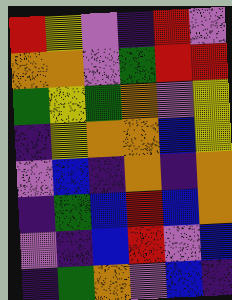[["red", "yellow", "violet", "indigo", "red", "violet"], ["orange", "orange", "violet", "green", "red", "red"], ["green", "yellow", "green", "orange", "violet", "yellow"], ["indigo", "yellow", "orange", "orange", "blue", "yellow"], ["violet", "blue", "indigo", "orange", "indigo", "orange"], ["indigo", "green", "blue", "red", "blue", "orange"], ["violet", "indigo", "blue", "red", "violet", "blue"], ["indigo", "green", "orange", "violet", "blue", "indigo"]]